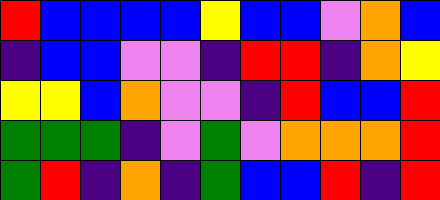[["red", "blue", "blue", "blue", "blue", "yellow", "blue", "blue", "violet", "orange", "blue"], ["indigo", "blue", "blue", "violet", "violet", "indigo", "red", "red", "indigo", "orange", "yellow"], ["yellow", "yellow", "blue", "orange", "violet", "violet", "indigo", "red", "blue", "blue", "red"], ["green", "green", "green", "indigo", "violet", "green", "violet", "orange", "orange", "orange", "red"], ["green", "red", "indigo", "orange", "indigo", "green", "blue", "blue", "red", "indigo", "red"]]